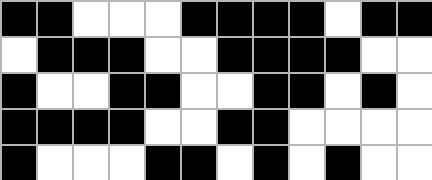[["black", "black", "white", "white", "white", "black", "black", "black", "black", "white", "black", "black"], ["white", "black", "black", "black", "white", "white", "black", "black", "black", "black", "white", "white"], ["black", "white", "white", "black", "black", "white", "white", "black", "black", "white", "black", "white"], ["black", "black", "black", "black", "white", "white", "black", "black", "white", "white", "white", "white"], ["black", "white", "white", "white", "black", "black", "white", "black", "white", "black", "white", "white"]]